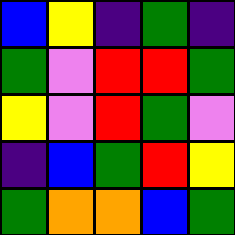[["blue", "yellow", "indigo", "green", "indigo"], ["green", "violet", "red", "red", "green"], ["yellow", "violet", "red", "green", "violet"], ["indigo", "blue", "green", "red", "yellow"], ["green", "orange", "orange", "blue", "green"]]